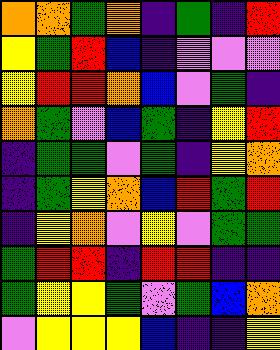[["orange", "orange", "green", "orange", "indigo", "green", "indigo", "red"], ["yellow", "green", "red", "blue", "indigo", "violet", "violet", "violet"], ["yellow", "red", "red", "orange", "blue", "violet", "green", "indigo"], ["orange", "green", "violet", "blue", "green", "indigo", "yellow", "red"], ["indigo", "green", "green", "violet", "green", "indigo", "yellow", "orange"], ["indigo", "green", "yellow", "orange", "blue", "red", "green", "red"], ["indigo", "yellow", "orange", "violet", "yellow", "violet", "green", "green"], ["green", "red", "red", "indigo", "red", "red", "indigo", "indigo"], ["green", "yellow", "yellow", "green", "violet", "green", "blue", "orange"], ["violet", "yellow", "yellow", "yellow", "blue", "indigo", "indigo", "yellow"]]